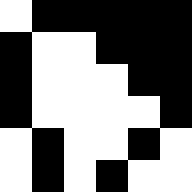[["white", "black", "black", "black", "black", "black"], ["black", "white", "white", "black", "black", "black"], ["black", "white", "white", "white", "black", "black"], ["black", "white", "white", "white", "white", "black"], ["white", "black", "white", "white", "black", "white"], ["white", "black", "white", "black", "white", "white"]]